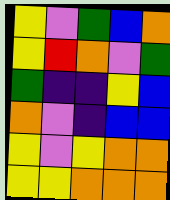[["yellow", "violet", "green", "blue", "orange"], ["yellow", "red", "orange", "violet", "green"], ["green", "indigo", "indigo", "yellow", "blue"], ["orange", "violet", "indigo", "blue", "blue"], ["yellow", "violet", "yellow", "orange", "orange"], ["yellow", "yellow", "orange", "orange", "orange"]]